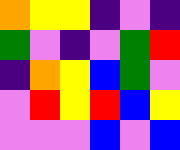[["orange", "yellow", "yellow", "indigo", "violet", "indigo"], ["green", "violet", "indigo", "violet", "green", "red"], ["indigo", "orange", "yellow", "blue", "green", "violet"], ["violet", "red", "yellow", "red", "blue", "yellow"], ["violet", "violet", "violet", "blue", "violet", "blue"]]